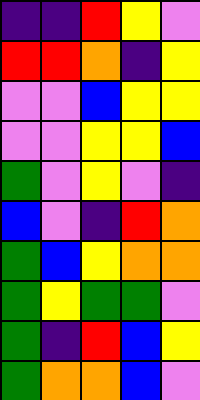[["indigo", "indigo", "red", "yellow", "violet"], ["red", "red", "orange", "indigo", "yellow"], ["violet", "violet", "blue", "yellow", "yellow"], ["violet", "violet", "yellow", "yellow", "blue"], ["green", "violet", "yellow", "violet", "indigo"], ["blue", "violet", "indigo", "red", "orange"], ["green", "blue", "yellow", "orange", "orange"], ["green", "yellow", "green", "green", "violet"], ["green", "indigo", "red", "blue", "yellow"], ["green", "orange", "orange", "blue", "violet"]]